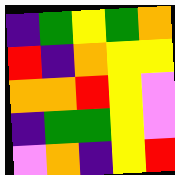[["indigo", "green", "yellow", "green", "orange"], ["red", "indigo", "orange", "yellow", "yellow"], ["orange", "orange", "red", "yellow", "violet"], ["indigo", "green", "green", "yellow", "violet"], ["violet", "orange", "indigo", "yellow", "red"]]